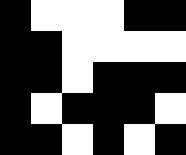[["black", "white", "white", "white", "black", "black"], ["black", "black", "white", "white", "white", "white"], ["black", "black", "white", "black", "black", "black"], ["black", "white", "black", "black", "black", "white"], ["black", "black", "white", "black", "white", "black"]]